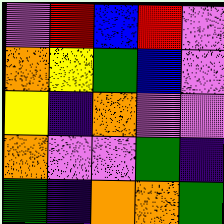[["violet", "red", "blue", "red", "violet"], ["orange", "yellow", "green", "blue", "violet"], ["yellow", "indigo", "orange", "violet", "violet"], ["orange", "violet", "violet", "green", "indigo"], ["green", "indigo", "orange", "orange", "green"]]